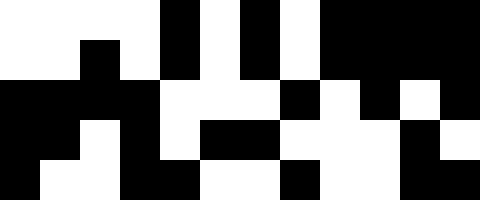[["white", "white", "white", "white", "black", "white", "black", "white", "black", "black", "black", "black"], ["white", "white", "black", "white", "black", "white", "black", "white", "black", "black", "black", "black"], ["black", "black", "black", "black", "white", "white", "white", "black", "white", "black", "white", "black"], ["black", "black", "white", "black", "white", "black", "black", "white", "white", "white", "black", "white"], ["black", "white", "white", "black", "black", "white", "white", "black", "white", "white", "black", "black"]]